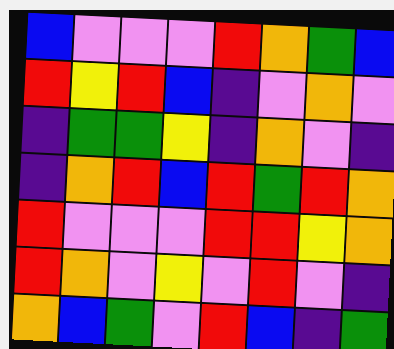[["blue", "violet", "violet", "violet", "red", "orange", "green", "blue"], ["red", "yellow", "red", "blue", "indigo", "violet", "orange", "violet"], ["indigo", "green", "green", "yellow", "indigo", "orange", "violet", "indigo"], ["indigo", "orange", "red", "blue", "red", "green", "red", "orange"], ["red", "violet", "violet", "violet", "red", "red", "yellow", "orange"], ["red", "orange", "violet", "yellow", "violet", "red", "violet", "indigo"], ["orange", "blue", "green", "violet", "red", "blue", "indigo", "green"]]